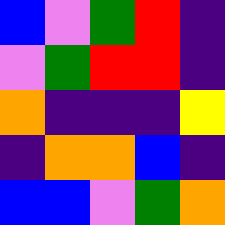[["blue", "violet", "green", "red", "indigo"], ["violet", "green", "red", "red", "indigo"], ["orange", "indigo", "indigo", "indigo", "yellow"], ["indigo", "orange", "orange", "blue", "indigo"], ["blue", "blue", "violet", "green", "orange"]]